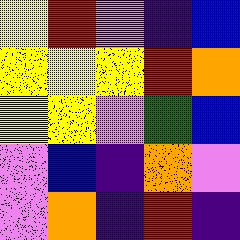[["yellow", "red", "violet", "indigo", "blue"], ["yellow", "yellow", "yellow", "red", "orange"], ["yellow", "yellow", "violet", "green", "blue"], ["violet", "blue", "indigo", "orange", "violet"], ["violet", "orange", "indigo", "red", "indigo"]]